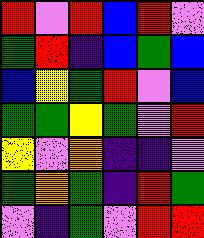[["red", "violet", "red", "blue", "red", "violet"], ["green", "red", "indigo", "blue", "green", "blue"], ["blue", "yellow", "green", "red", "violet", "blue"], ["green", "green", "yellow", "green", "violet", "red"], ["yellow", "violet", "orange", "indigo", "indigo", "violet"], ["green", "orange", "green", "indigo", "red", "green"], ["violet", "indigo", "green", "violet", "red", "red"]]